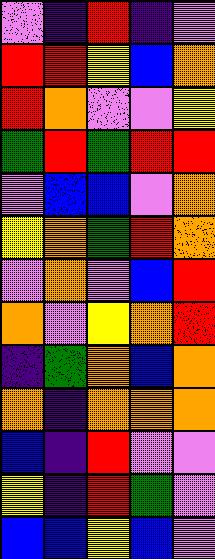[["violet", "indigo", "red", "indigo", "violet"], ["red", "red", "yellow", "blue", "orange"], ["red", "orange", "violet", "violet", "yellow"], ["green", "red", "green", "red", "red"], ["violet", "blue", "blue", "violet", "orange"], ["yellow", "orange", "green", "red", "orange"], ["violet", "orange", "violet", "blue", "red"], ["orange", "violet", "yellow", "orange", "red"], ["indigo", "green", "orange", "blue", "orange"], ["orange", "indigo", "orange", "orange", "orange"], ["blue", "indigo", "red", "violet", "violet"], ["yellow", "indigo", "red", "green", "violet"], ["blue", "blue", "yellow", "blue", "violet"]]